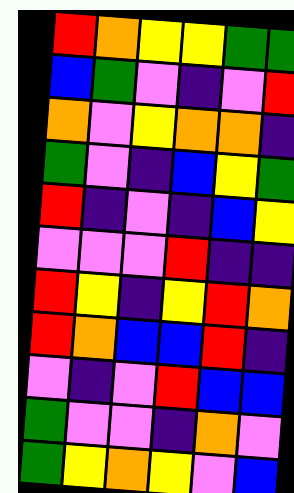[["red", "orange", "yellow", "yellow", "green", "green"], ["blue", "green", "violet", "indigo", "violet", "red"], ["orange", "violet", "yellow", "orange", "orange", "indigo"], ["green", "violet", "indigo", "blue", "yellow", "green"], ["red", "indigo", "violet", "indigo", "blue", "yellow"], ["violet", "violet", "violet", "red", "indigo", "indigo"], ["red", "yellow", "indigo", "yellow", "red", "orange"], ["red", "orange", "blue", "blue", "red", "indigo"], ["violet", "indigo", "violet", "red", "blue", "blue"], ["green", "violet", "violet", "indigo", "orange", "violet"], ["green", "yellow", "orange", "yellow", "violet", "blue"]]